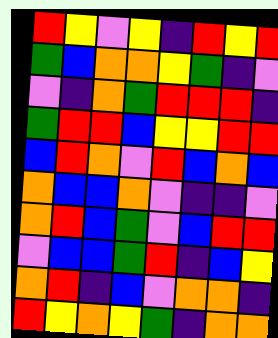[["red", "yellow", "violet", "yellow", "indigo", "red", "yellow", "red"], ["green", "blue", "orange", "orange", "yellow", "green", "indigo", "violet"], ["violet", "indigo", "orange", "green", "red", "red", "red", "indigo"], ["green", "red", "red", "blue", "yellow", "yellow", "red", "red"], ["blue", "red", "orange", "violet", "red", "blue", "orange", "blue"], ["orange", "blue", "blue", "orange", "violet", "indigo", "indigo", "violet"], ["orange", "red", "blue", "green", "violet", "blue", "red", "red"], ["violet", "blue", "blue", "green", "red", "indigo", "blue", "yellow"], ["orange", "red", "indigo", "blue", "violet", "orange", "orange", "indigo"], ["red", "yellow", "orange", "yellow", "green", "indigo", "orange", "orange"]]